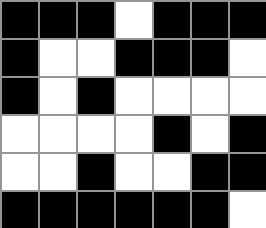[["black", "black", "black", "white", "black", "black", "black"], ["black", "white", "white", "black", "black", "black", "white"], ["black", "white", "black", "white", "white", "white", "white"], ["white", "white", "white", "white", "black", "white", "black"], ["white", "white", "black", "white", "white", "black", "black"], ["black", "black", "black", "black", "black", "black", "white"]]